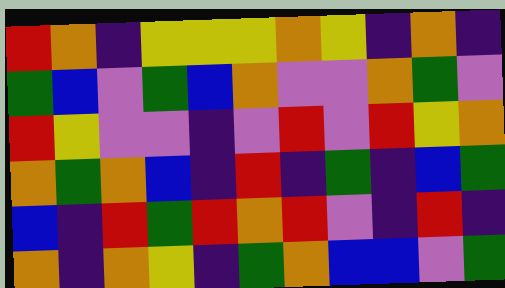[["red", "orange", "indigo", "yellow", "yellow", "yellow", "orange", "yellow", "indigo", "orange", "indigo"], ["green", "blue", "violet", "green", "blue", "orange", "violet", "violet", "orange", "green", "violet"], ["red", "yellow", "violet", "violet", "indigo", "violet", "red", "violet", "red", "yellow", "orange"], ["orange", "green", "orange", "blue", "indigo", "red", "indigo", "green", "indigo", "blue", "green"], ["blue", "indigo", "red", "green", "red", "orange", "red", "violet", "indigo", "red", "indigo"], ["orange", "indigo", "orange", "yellow", "indigo", "green", "orange", "blue", "blue", "violet", "green"]]